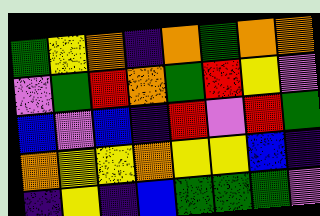[["green", "yellow", "orange", "indigo", "orange", "green", "orange", "orange"], ["violet", "green", "red", "orange", "green", "red", "yellow", "violet"], ["blue", "violet", "blue", "indigo", "red", "violet", "red", "green"], ["orange", "yellow", "yellow", "orange", "yellow", "yellow", "blue", "indigo"], ["indigo", "yellow", "indigo", "blue", "green", "green", "green", "violet"]]